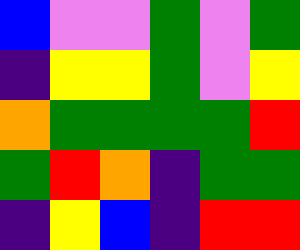[["blue", "violet", "violet", "green", "violet", "green"], ["indigo", "yellow", "yellow", "green", "violet", "yellow"], ["orange", "green", "green", "green", "green", "red"], ["green", "red", "orange", "indigo", "green", "green"], ["indigo", "yellow", "blue", "indigo", "red", "red"]]